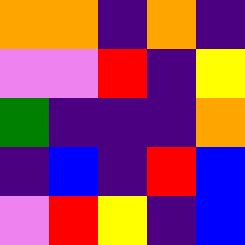[["orange", "orange", "indigo", "orange", "indigo"], ["violet", "violet", "red", "indigo", "yellow"], ["green", "indigo", "indigo", "indigo", "orange"], ["indigo", "blue", "indigo", "red", "blue"], ["violet", "red", "yellow", "indigo", "blue"]]